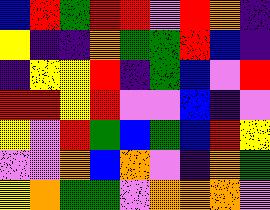[["blue", "red", "green", "red", "red", "violet", "red", "orange", "indigo"], ["yellow", "indigo", "indigo", "orange", "green", "green", "red", "blue", "indigo"], ["indigo", "yellow", "yellow", "red", "indigo", "green", "blue", "violet", "red"], ["red", "red", "yellow", "red", "violet", "violet", "blue", "indigo", "violet"], ["yellow", "violet", "red", "green", "blue", "green", "blue", "red", "yellow"], ["violet", "violet", "orange", "blue", "orange", "violet", "indigo", "orange", "green"], ["yellow", "orange", "green", "green", "violet", "orange", "orange", "orange", "violet"]]